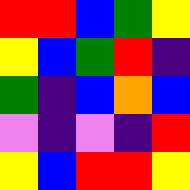[["red", "red", "blue", "green", "yellow"], ["yellow", "blue", "green", "red", "indigo"], ["green", "indigo", "blue", "orange", "blue"], ["violet", "indigo", "violet", "indigo", "red"], ["yellow", "blue", "red", "red", "yellow"]]